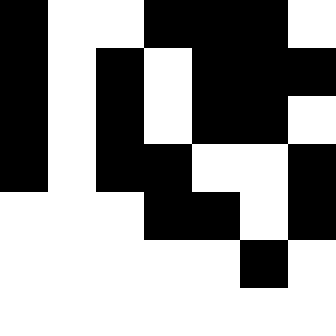[["black", "white", "white", "black", "black", "black", "white"], ["black", "white", "black", "white", "black", "black", "black"], ["black", "white", "black", "white", "black", "black", "white"], ["black", "white", "black", "black", "white", "white", "black"], ["white", "white", "white", "black", "black", "white", "black"], ["white", "white", "white", "white", "white", "black", "white"], ["white", "white", "white", "white", "white", "white", "white"]]